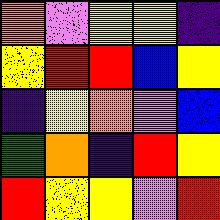[["orange", "violet", "yellow", "yellow", "indigo"], ["yellow", "red", "red", "blue", "yellow"], ["indigo", "yellow", "orange", "violet", "blue"], ["green", "orange", "indigo", "red", "yellow"], ["red", "yellow", "yellow", "violet", "red"]]